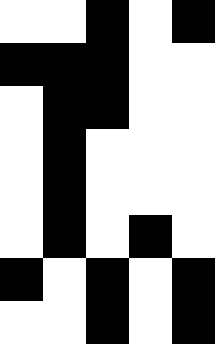[["white", "white", "black", "white", "black"], ["black", "black", "black", "white", "white"], ["white", "black", "black", "white", "white"], ["white", "black", "white", "white", "white"], ["white", "black", "white", "white", "white"], ["white", "black", "white", "black", "white"], ["black", "white", "black", "white", "black"], ["white", "white", "black", "white", "black"]]